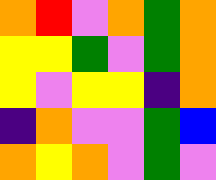[["orange", "red", "violet", "orange", "green", "orange"], ["yellow", "yellow", "green", "violet", "green", "orange"], ["yellow", "violet", "yellow", "yellow", "indigo", "orange"], ["indigo", "orange", "violet", "violet", "green", "blue"], ["orange", "yellow", "orange", "violet", "green", "violet"]]